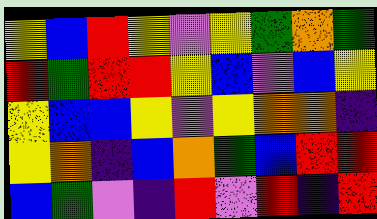[["yellow", "blue", "red", "yellow", "violet", "yellow", "green", "orange", "green"], ["red", "green", "red", "red", "yellow", "blue", "violet", "blue", "yellow"], ["yellow", "blue", "blue", "yellow", "violet", "yellow", "orange", "orange", "indigo"], ["yellow", "orange", "indigo", "blue", "orange", "green", "blue", "red", "red"], ["blue", "green", "violet", "indigo", "red", "violet", "red", "indigo", "red"]]